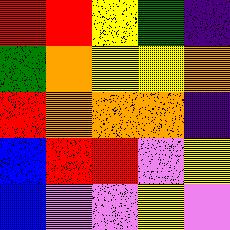[["red", "red", "yellow", "green", "indigo"], ["green", "orange", "yellow", "yellow", "orange"], ["red", "orange", "orange", "orange", "indigo"], ["blue", "red", "red", "violet", "yellow"], ["blue", "violet", "violet", "yellow", "violet"]]